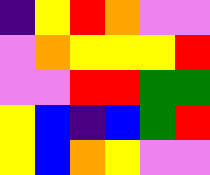[["indigo", "yellow", "red", "orange", "violet", "violet"], ["violet", "orange", "yellow", "yellow", "yellow", "red"], ["violet", "violet", "red", "red", "green", "green"], ["yellow", "blue", "indigo", "blue", "green", "red"], ["yellow", "blue", "orange", "yellow", "violet", "violet"]]